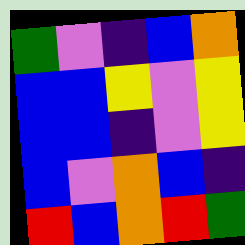[["green", "violet", "indigo", "blue", "orange"], ["blue", "blue", "yellow", "violet", "yellow"], ["blue", "blue", "indigo", "violet", "yellow"], ["blue", "violet", "orange", "blue", "indigo"], ["red", "blue", "orange", "red", "green"]]